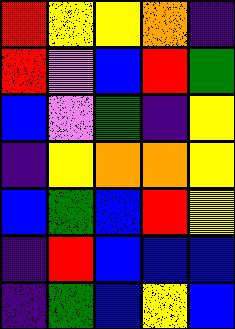[["red", "yellow", "yellow", "orange", "indigo"], ["red", "violet", "blue", "red", "green"], ["blue", "violet", "green", "indigo", "yellow"], ["indigo", "yellow", "orange", "orange", "yellow"], ["blue", "green", "blue", "red", "yellow"], ["indigo", "red", "blue", "blue", "blue"], ["indigo", "green", "blue", "yellow", "blue"]]